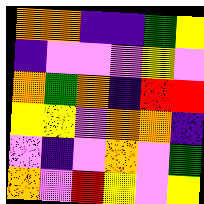[["orange", "orange", "indigo", "indigo", "green", "yellow"], ["indigo", "violet", "violet", "violet", "yellow", "violet"], ["orange", "green", "orange", "indigo", "red", "red"], ["yellow", "yellow", "violet", "orange", "orange", "indigo"], ["violet", "indigo", "violet", "orange", "violet", "green"], ["orange", "violet", "red", "yellow", "violet", "yellow"]]